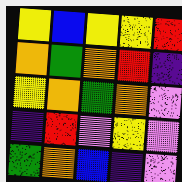[["yellow", "blue", "yellow", "yellow", "red"], ["orange", "green", "orange", "red", "indigo"], ["yellow", "orange", "green", "orange", "violet"], ["indigo", "red", "violet", "yellow", "violet"], ["green", "orange", "blue", "indigo", "violet"]]